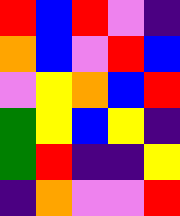[["red", "blue", "red", "violet", "indigo"], ["orange", "blue", "violet", "red", "blue"], ["violet", "yellow", "orange", "blue", "red"], ["green", "yellow", "blue", "yellow", "indigo"], ["green", "red", "indigo", "indigo", "yellow"], ["indigo", "orange", "violet", "violet", "red"]]